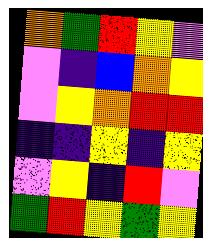[["orange", "green", "red", "yellow", "violet"], ["violet", "indigo", "blue", "orange", "yellow"], ["violet", "yellow", "orange", "red", "red"], ["indigo", "indigo", "yellow", "indigo", "yellow"], ["violet", "yellow", "indigo", "red", "violet"], ["green", "red", "yellow", "green", "yellow"]]